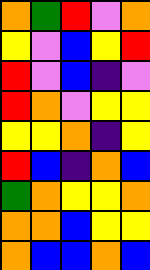[["orange", "green", "red", "violet", "orange"], ["yellow", "violet", "blue", "yellow", "red"], ["red", "violet", "blue", "indigo", "violet"], ["red", "orange", "violet", "yellow", "yellow"], ["yellow", "yellow", "orange", "indigo", "yellow"], ["red", "blue", "indigo", "orange", "blue"], ["green", "orange", "yellow", "yellow", "orange"], ["orange", "orange", "blue", "yellow", "yellow"], ["orange", "blue", "blue", "orange", "blue"]]